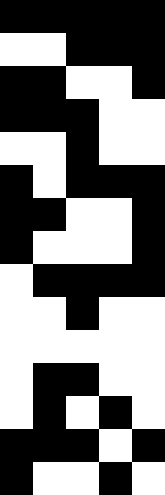[["black", "black", "black", "black", "black"], ["white", "white", "black", "black", "black"], ["black", "black", "white", "white", "black"], ["black", "black", "black", "white", "white"], ["white", "white", "black", "white", "white"], ["black", "white", "black", "black", "black"], ["black", "black", "white", "white", "black"], ["black", "white", "white", "white", "black"], ["white", "black", "black", "black", "black"], ["white", "white", "black", "white", "white"], ["white", "white", "white", "white", "white"], ["white", "black", "black", "white", "white"], ["white", "black", "white", "black", "white"], ["black", "black", "black", "white", "black"], ["black", "white", "white", "black", "white"]]